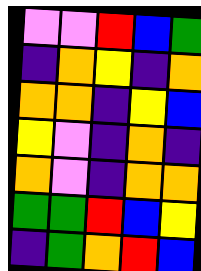[["violet", "violet", "red", "blue", "green"], ["indigo", "orange", "yellow", "indigo", "orange"], ["orange", "orange", "indigo", "yellow", "blue"], ["yellow", "violet", "indigo", "orange", "indigo"], ["orange", "violet", "indigo", "orange", "orange"], ["green", "green", "red", "blue", "yellow"], ["indigo", "green", "orange", "red", "blue"]]